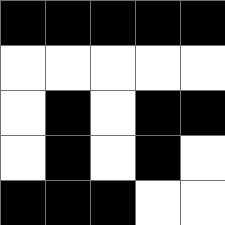[["black", "black", "black", "black", "black"], ["white", "white", "white", "white", "white"], ["white", "black", "white", "black", "black"], ["white", "black", "white", "black", "white"], ["black", "black", "black", "white", "white"]]